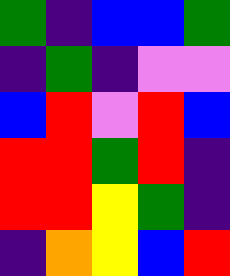[["green", "indigo", "blue", "blue", "green"], ["indigo", "green", "indigo", "violet", "violet"], ["blue", "red", "violet", "red", "blue"], ["red", "red", "green", "red", "indigo"], ["red", "red", "yellow", "green", "indigo"], ["indigo", "orange", "yellow", "blue", "red"]]